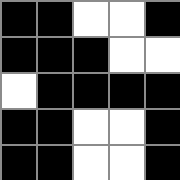[["black", "black", "white", "white", "black"], ["black", "black", "black", "white", "white"], ["white", "black", "black", "black", "black"], ["black", "black", "white", "white", "black"], ["black", "black", "white", "white", "black"]]